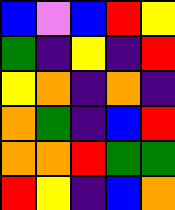[["blue", "violet", "blue", "red", "yellow"], ["green", "indigo", "yellow", "indigo", "red"], ["yellow", "orange", "indigo", "orange", "indigo"], ["orange", "green", "indigo", "blue", "red"], ["orange", "orange", "red", "green", "green"], ["red", "yellow", "indigo", "blue", "orange"]]